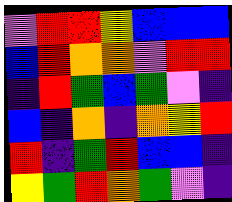[["violet", "red", "red", "yellow", "blue", "blue", "blue"], ["blue", "red", "orange", "orange", "violet", "red", "red"], ["indigo", "red", "green", "blue", "green", "violet", "indigo"], ["blue", "indigo", "orange", "indigo", "orange", "yellow", "red"], ["red", "indigo", "green", "red", "blue", "blue", "indigo"], ["yellow", "green", "red", "orange", "green", "violet", "indigo"]]